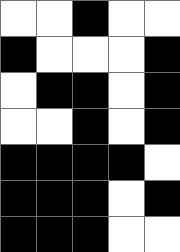[["white", "white", "black", "white", "white"], ["black", "white", "white", "white", "black"], ["white", "black", "black", "white", "black"], ["white", "white", "black", "white", "black"], ["black", "black", "black", "black", "white"], ["black", "black", "black", "white", "black"], ["black", "black", "black", "white", "white"]]